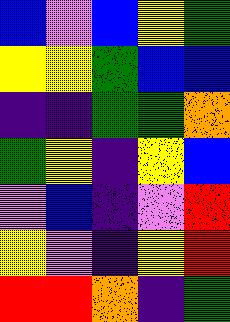[["blue", "violet", "blue", "yellow", "green"], ["yellow", "yellow", "green", "blue", "blue"], ["indigo", "indigo", "green", "green", "orange"], ["green", "yellow", "indigo", "yellow", "blue"], ["violet", "blue", "indigo", "violet", "red"], ["yellow", "violet", "indigo", "yellow", "red"], ["red", "red", "orange", "indigo", "green"]]